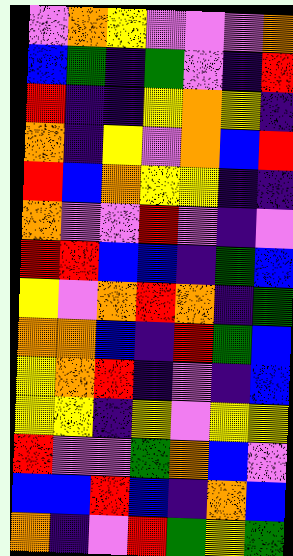[["violet", "orange", "yellow", "violet", "violet", "violet", "orange"], ["blue", "green", "indigo", "green", "violet", "indigo", "red"], ["red", "indigo", "indigo", "yellow", "orange", "yellow", "indigo"], ["orange", "indigo", "yellow", "violet", "orange", "blue", "red"], ["red", "blue", "orange", "yellow", "yellow", "indigo", "indigo"], ["orange", "violet", "violet", "red", "violet", "indigo", "violet"], ["red", "red", "blue", "blue", "indigo", "green", "blue"], ["yellow", "violet", "orange", "red", "orange", "indigo", "green"], ["orange", "orange", "blue", "indigo", "red", "green", "blue"], ["yellow", "orange", "red", "indigo", "violet", "indigo", "blue"], ["yellow", "yellow", "indigo", "yellow", "violet", "yellow", "yellow"], ["red", "violet", "violet", "green", "orange", "blue", "violet"], ["blue", "blue", "red", "blue", "indigo", "orange", "blue"], ["orange", "indigo", "violet", "red", "green", "yellow", "green"]]